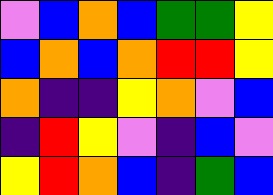[["violet", "blue", "orange", "blue", "green", "green", "yellow"], ["blue", "orange", "blue", "orange", "red", "red", "yellow"], ["orange", "indigo", "indigo", "yellow", "orange", "violet", "blue"], ["indigo", "red", "yellow", "violet", "indigo", "blue", "violet"], ["yellow", "red", "orange", "blue", "indigo", "green", "blue"]]